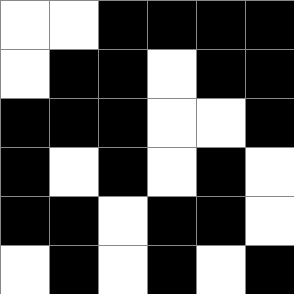[["white", "white", "black", "black", "black", "black"], ["white", "black", "black", "white", "black", "black"], ["black", "black", "black", "white", "white", "black"], ["black", "white", "black", "white", "black", "white"], ["black", "black", "white", "black", "black", "white"], ["white", "black", "white", "black", "white", "black"]]